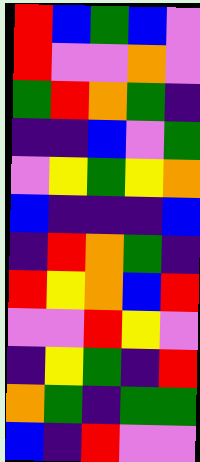[["red", "blue", "green", "blue", "violet"], ["red", "violet", "violet", "orange", "violet"], ["green", "red", "orange", "green", "indigo"], ["indigo", "indigo", "blue", "violet", "green"], ["violet", "yellow", "green", "yellow", "orange"], ["blue", "indigo", "indigo", "indigo", "blue"], ["indigo", "red", "orange", "green", "indigo"], ["red", "yellow", "orange", "blue", "red"], ["violet", "violet", "red", "yellow", "violet"], ["indigo", "yellow", "green", "indigo", "red"], ["orange", "green", "indigo", "green", "green"], ["blue", "indigo", "red", "violet", "violet"]]